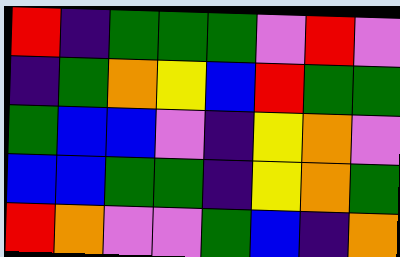[["red", "indigo", "green", "green", "green", "violet", "red", "violet"], ["indigo", "green", "orange", "yellow", "blue", "red", "green", "green"], ["green", "blue", "blue", "violet", "indigo", "yellow", "orange", "violet"], ["blue", "blue", "green", "green", "indigo", "yellow", "orange", "green"], ["red", "orange", "violet", "violet", "green", "blue", "indigo", "orange"]]